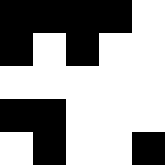[["black", "black", "black", "black", "white"], ["black", "white", "black", "white", "white"], ["white", "white", "white", "white", "white"], ["black", "black", "white", "white", "white"], ["white", "black", "white", "white", "black"]]